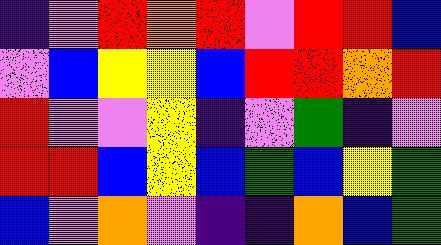[["indigo", "violet", "red", "orange", "red", "violet", "red", "red", "blue"], ["violet", "blue", "yellow", "yellow", "blue", "red", "red", "orange", "red"], ["red", "violet", "violet", "yellow", "indigo", "violet", "green", "indigo", "violet"], ["red", "red", "blue", "yellow", "blue", "green", "blue", "yellow", "green"], ["blue", "violet", "orange", "violet", "indigo", "indigo", "orange", "blue", "green"]]